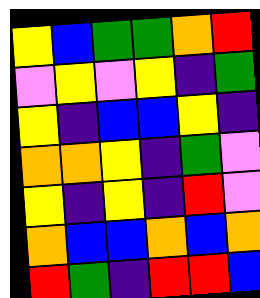[["yellow", "blue", "green", "green", "orange", "red"], ["violet", "yellow", "violet", "yellow", "indigo", "green"], ["yellow", "indigo", "blue", "blue", "yellow", "indigo"], ["orange", "orange", "yellow", "indigo", "green", "violet"], ["yellow", "indigo", "yellow", "indigo", "red", "violet"], ["orange", "blue", "blue", "orange", "blue", "orange"], ["red", "green", "indigo", "red", "red", "blue"]]